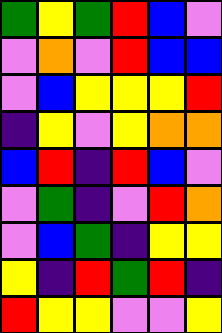[["green", "yellow", "green", "red", "blue", "violet"], ["violet", "orange", "violet", "red", "blue", "blue"], ["violet", "blue", "yellow", "yellow", "yellow", "red"], ["indigo", "yellow", "violet", "yellow", "orange", "orange"], ["blue", "red", "indigo", "red", "blue", "violet"], ["violet", "green", "indigo", "violet", "red", "orange"], ["violet", "blue", "green", "indigo", "yellow", "yellow"], ["yellow", "indigo", "red", "green", "red", "indigo"], ["red", "yellow", "yellow", "violet", "violet", "yellow"]]